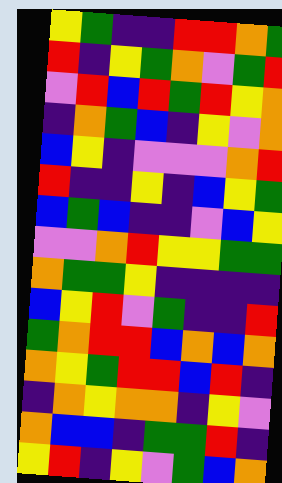[["yellow", "green", "indigo", "indigo", "red", "red", "orange", "green"], ["red", "indigo", "yellow", "green", "orange", "violet", "green", "red"], ["violet", "red", "blue", "red", "green", "red", "yellow", "orange"], ["indigo", "orange", "green", "blue", "indigo", "yellow", "violet", "orange"], ["blue", "yellow", "indigo", "violet", "violet", "violet", "orange", "red"], ["red", "indigo", "indigo", "yellow", "indigo", "blue", "yellow", "green"], ["blue", "green", "blue", "indigo", "indigo", "violet", "blue", "yellow"], ["violet", "violet", "orange", "red", "yellow", "yellow", "green", "green"], ["orange", "green", "green", "yellow", "indigo", "indigo", "indigo", "indigo"], ["blue", "yellow", "red", "violet", "green", "indigo", "indigo", "red"], ["green", "orange", "red", "red", "blue", "orange", "blue", "orange"], ["orange", "yellow", "green", "red", "red", "blue", "red", "indigo"], ["indigo", "orange", "yellow", "orange", "orange", "indigo", "yellow", "violet"], ["orange", "blue", "blue", "indigo", "green", "green", "red", "indigo"], ["yellow", "red", "indigo", "yellow", "violet", "green", "blue", "orange"]]